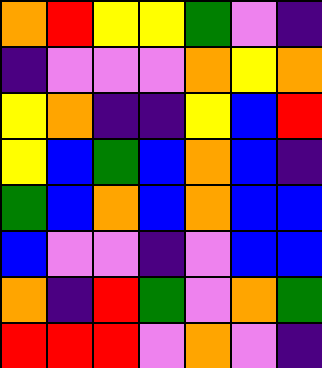[["orange", "red", "yellow", "yellow", "green", "violet", "indigo"], ["indigo", "violet", "violet", "violet", "orange", "yellow", "orange"], ["yellow", "orange", "indigo", "indigo", "yellow", "blue", "red"], ["yellow", "blue", "green", "blue", "orange", "blue", "indigo"], ["green", "blue", "orange", "blue", "orange", "blue", "blue"], ["blue", "violet", "violet", "indigo", "violet", "blue", "blue"], ["orange", "indigo", "red", "green", "violet", "orange", "green"], ["red", "red", "red", "violet", "orange", "violet", "indigo"]]